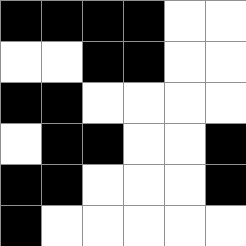[["black", "black", "black", "black", "white", "white"], ["white", "white", "black", "black", "white", "white"], ["black", "black", "white", "white", "white", "white"], ["white", "black", "black", "white", "white", "black"], ["black", "black", "white", "white", "white", "black"], ["black", "white", "white", "white", "white", "white"]]